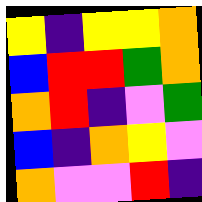[["yellow", "indigo", "yellow", "yellow", "orange"], ["blue", "red", "red", "green", "orange"], ["orange", "red", "indigo", "violet", "green"], ["blue", "indigo", "orange", "yellow", "violet"], ["orange", "violet", "violet", "red", "indigo"]]